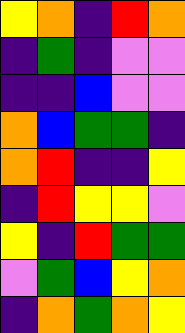[["yellow", "orange", "indigo", "red", "orange"], ["indigo", "green", "indigo", "violet", "violet"], ["indigo", "indigo", "blue", "violet", "violet"], ["orange", "blue", "green", "green", "indigo"], ["orange", "red", "indigo", "indigo", "yellow"], ["indigo", "red", "yellow", "yellow", "violet"], ["yellow", "indigo", "red", "green", "green"], ["violet", "green", "blue", "yellow", "orange"], ["indigo", "orange", "green", "orange", "yellow"]]